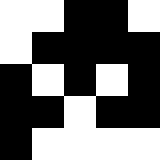[["white", "white", "black", "black", "white"], ["white", "black", "black", "black", "black"], ["black", "white", "black", "white", "black"], ["black", "black", "white", "black", "black"], ["black", "white", "white", "white", "white"]]